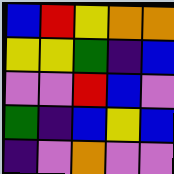[["blue", "red", "yellow", "orange", "orange"], ["yellow", "yellow", "green", "indigo", "blue"], ["violet", "violet", "red", "blue", "violet"], ["green", "indigo", "blue", "yellow", "blue"], ["indigo", "violet", "orange", "violet", "violet"]]